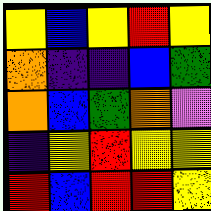[["yellow", "blue", "yellow", "red", "yellow"], ["orange", "indigo", "indigo", "blue", "green"], ["orange", "blue", "green", "orange", "violet"], ["indigo", "yellow", "red", "yellow", "yellow"], ["red", "blue", "red", "red", "yellow"]]